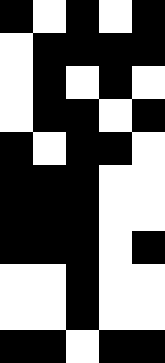[["black", "white", "black", "white", "black"], ["white", "black", "black", "black", "black"], ["white", "black", "white", "black", "white"], ["white", "black", "black", "white", "black"], ["black", "white", "black", "black", "white"], ["black", "black", "black", "white", "white"], ["black", "black", "black", "white", "white"], ["black", "black", "black", "white", "black"], ["white", "white", "black", "white", "white"], ["white", "white", "black", "white", "white"], ["black", "black", "white", "black", "black"]]